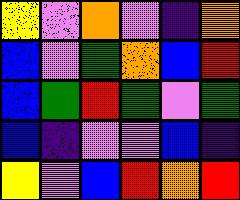[["yellow", "violet", "orange", "violet", "indigo", "orange"], ["blue", "violet", "green", "orange", "blue", "red"], ["blue", "green", "red", "green", "violet", "green"], ["blue", "indigo", "violet", "violet", "blue", "indigo"], ["yellow", "violet", "blue", "red", "orange", "red"]]